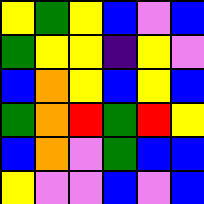[["yellow", "green", "yellow", "blue", "violet", "blue"], ["green", "yellow", "yellow", "indigo", "yellow", "violet"], ["blue", "orange", "yellow", "blue", "yellow", "blue"], ["green", "orange", "red", "green", "red", "yellow"], ["blue", "orange", "violet", "green", "blue", "blue"], ["yellow", "violet", "violet", "blue", "violet", "blue"]]